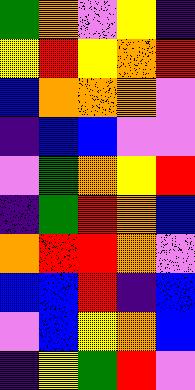[["green", "orange", "violet", "yellow", "indigo"], ["yellow", "red", "yellow", "orange", "red"], ["blue", "orange", "orange", "orange", "violet"], ["indigo", "blue", "blue", "violet", "violet"], ["violet", "green", "orange", "yellow", "red"], ["indigo", "green", "red", "orange", "blue"], ["orange", "red", "red", "orange", "violet"], ["blue", "blue", "red", "indigo", "blue"], ["violet", "blue", "yellow", "orange", "blue"], ["indigo", "yellow", "green", "red", "violet"]]